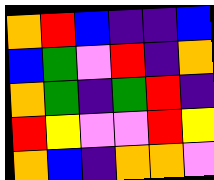[["orange", "red", "blue", "indigo", "indigo", "blue"], ["blue", "green", "violet", "red", "indigo", "orange"], ["orange", "green", "indigo", "green", "red", "indigo"], ["red", "yellow", "violet", "violet", "red", "yellow"], ["orange", "blue", "indigo", "orange", "orange", "violet"]]